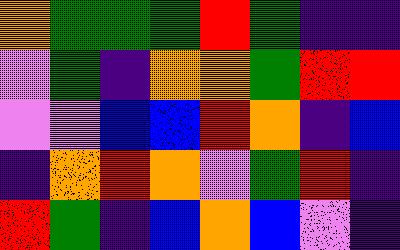[["orange", "green", "green", "green", "red", "green", "indigo", "indigo"], ["violet", "green", "indigo", "orange", "orange", "green", "red", "red"], ["violet", "violet", "blue", "blue", "red", "orange", "indigo", "blue"], ["indigo", "orange", "red", "orange", "violet", "green", "red", "indigo"], ["red", "green", "indigo", "blue", "orange", "blue", "violet", "indigo"]]